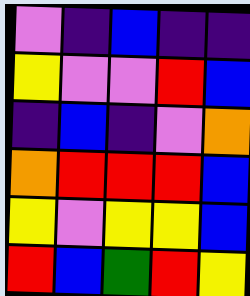[["violet", "indigo", "blue", "indigo", "indigo"], ["yellow", "violet", "violet", "red", "blue"], ["indigo", "blue", "indigo", "violet", "orange"], ["orange", "red", "red", "red", "blue"], ["yellow", "violet", "yellow", "yellow", "blue"], ["red", "blue", "green", "red", "yellow"]]